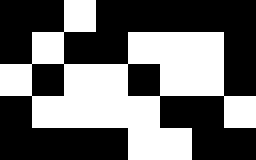[["black", "black", "white", "black", "black", "black", "black", "black"], ["black", "white", "black", "black", "white", "white", "white", "black"], ["white", "black", "white", "white", "black", "white", "white", "black"], ["black", "white", "white", "white", "white", "black", "black", "white"], ["black", "black", "black", "black", "white", "white", "black", "black"]]